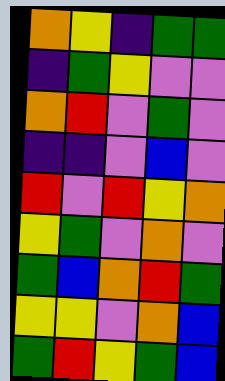[["orange", "yellow", "indigo", "green", "green"], ["indigo", "green", "yellow", "violet", "violet"], ["orange", "red", "violet", "green", "violet"], ["indigo", "indigo", "violet", "blue", "violet"], ["red", "violet", "red", "yellow", "orange"], ["yellow", "green", "violet", "orange", "violet"], ["green", "blue", "orange", "red", "green"], ["yellow", "yellow", "violet", "orange", "blue"], ["green", "red", "yellow", "green", "blue"]]